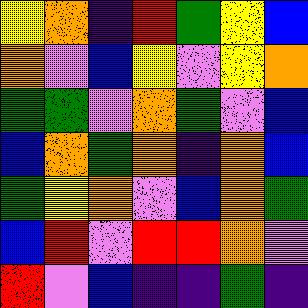[["yellow", "orange", "indigo", "red", "green", "yellow", "blue"], ["orange", "violet", "blue", "yellow", "violet", "yellow", "orange"], ["green", "green", "violet", "orange", "green", "violet", "blue"], ["blue", "orange", "green", "orange", "indigo", "orange", "blue"], ["green", "yellow", "orange", "violet", "blue", "orange", "green"], ["blue", "red", "violet", "red", "red", "orange", "violet"], ["red", "violet", "blue", "indigo", "indigo", "green", "indigo"]]